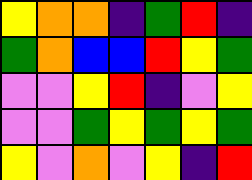[["yellow", "orange", "orange", "indigo", "green", "red", "indigo"], ["green", "orange", "blue", "blue", "red", "yellow", "green"], ["violet", "violet", "yellow", "red", "indigo", "violet", "yellow"], ["violet", "violet", "green", "yellow", "green", "yellow", "green"], ["yellow", "violet", "orange", "violet", "yellow", "indigo", "red"]]